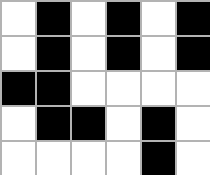[["white", "black", "white", "black", "white", "black"], ["white", "black", "white", "black", "white", "black"], ["black", "black", "white", "white", "white", "white"], ["white", "black", "black", "white", "black", "white"], ["white", "white", "white", "white", "black", "white"]]